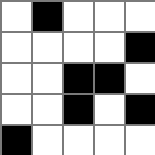[["white", "black", "white", "white", "white"], ["white", "white", "white", "white", "black"], ["white", "white", "black", "black", "white"], ["white", "white", "black", "white", "black"], ["black", "white", "white", "white", "white"]]